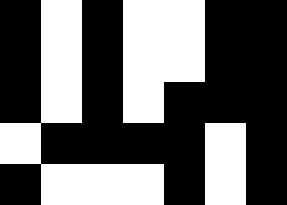[["black", "white", "black", "white", "white", "black", "black"], ["black", "white", "black", "white", "white", "black", "black"], ["black", "white", "black", "white", "black", "black", "black"], ["white", "black", "black", "black", "black", "white", "black"], ["black", "white", "white", "white", "black", "white", "black"]]